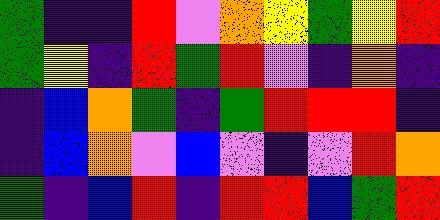[["green", "indigo", "indigo", "red", "violet", "orange", "yellow", "green", "yellow", "red"], ["green", "yellow", "indigo", "red", "green", "red", "violet", "indigo", "orange", "indigo"], ["indigo", "blue", "orange", "green", "indigo", "green", "red", "red", "red", "indigo"], ["indigo", "blue", "orange", "violet", "blue", "violet", "indigo", "violet", "red", "orange"], ["green", "indigo", "blue", "red", "indigo", "red", "red", "blue", "green", "red"]]